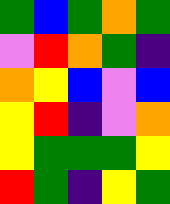[["green", "blue", "green", "orange", "green"], ["violet", "red", "orange", "green", "indigo"], ["orange", "yellow", "blue", "violet", "blue"], ["yellow", "red", "indigo", "violet", "orange"], ["yellow", "green", "green", "green", "yellow"], ["red", "green", "indigo", "yellow", "green"]]